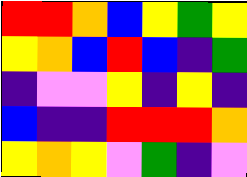[["red", "red", "orange", "blue", "yellow", "green", "yellow"], ["yellow", "orange", "blue", "red", "blue", "indigo", "green"], ["indigo", "violet", "violet", "yellow", "indigo", "yellow", "indigo"], ["blue", "indigo", "indigo", "red", "red", "red", "orange"], ["yellow", "orange", "yellow", "violet", "green", "indigo", "violet"]]